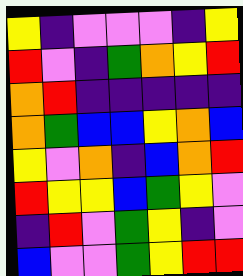[["yellow", "indigo", "violet", "violet", "violet", "indigo", "yellow"], ["red", "violet", "indigo", "green", "orange", "yellow", "red"], ["orange", "red", "indigo", "indigo", "indigo", "indigo", "indigo"], ["orange", "green", "blue", "blue", "yellow", "orange", "blue"], ["yellow", "violet", "orange", "indigo", "blue", "orange", "red"], ["red", "yellow", "yellow", "blue", "green", "yellow", "violet"], ["indigo", "red", "violet", "green", "yellow", "indigo", "violet"], ["blue", "violet", "violet", "green", "yellow", "red", "red"]]